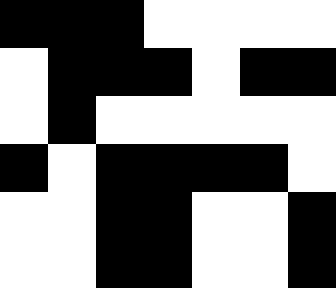[["black", "black", "black", "white", "white", "white", "white"], ["white", "black", "black", "black", "white", "black", "black"], ["white", "black", "white", "white", "white", "white", "white"], ["black", "white", "black", "black", "black", "black", "white"], ["white", "white", "black", "black", "white", "white", "black"], ["white", "white", "black", "black", "white", "white", "black"]]